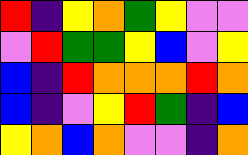[["red", "indigo", "yellow", "orange", "green", "yellow", "violet", "violet"], ["violet", "red", "green", "green", "yellow", "blue", "violet", "yellow"], ["blue", "indigo", "red", "orange", "orange", "orange", "red", "orange"], ["blue", "indigo", "violet", "yellow", "red", "green", "indigo", "blue"], ["yellow", "orange", "blue", "orange", "violet", "violet", "indigo", "orange"]]